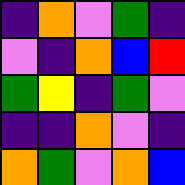[["indigo", "orange", "violet", "green", "indigo"], ["violet", "indigo", "orange", "blue", "red"], ["green", "yellow", "indigo", "green", "violet"], ["indigo", "indigo", "orange", "violet", "indigo"], ["orange", "green", "violet", "orange", "blue"]]